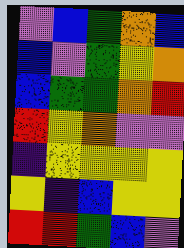[["violet", "blue", "green", "orange", "blue"], ["blue", "violet", "green", "yellow", "orange"], ["blue", "green", "green", "orange", "red"], ["red", "yellow", "orange", "violet", "violet"], ["indigo", "yellow", "yellow", "yellow", "yellow"], ["yellow", "indigo", "blue", "yellow", "yellow"], ["red", "red", "green", "blue", "violet"]]